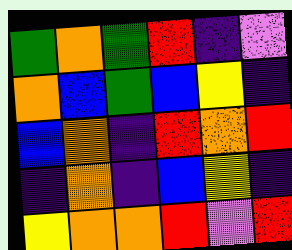[["green", "orange", "green", "red", "indigo", "violet"], ["orange", "blue", "green", "blue", "yellow", "indigo"], ["blue", "orange", "indigo", "red", "orange", "red"], ["indigo", "orange", "indigo", "blue", "yellow", "indigo"], ["yellow", "orange", "orange", "red", "violet", "red"]]